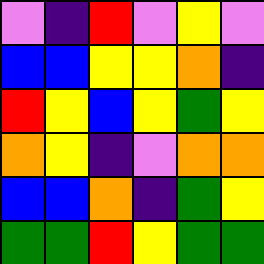[["violet", "indigo", "red", "violet", "yellow", "violet"], ["blue", "blue", "yellow", "yellow", "orange", "indigo"], ["red", "yellow", "blue", "yellow", "green", "yellow"], ["orange", "yellow", "indigo", "violet", "orange", "orange"], ["blue", "blue", "orange", "indigo", "green", "yellow"], ["green", "green", "red", "yellow", "green", "green"]]